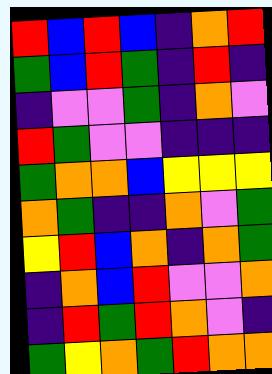[["red", "blue", "red", "blue", "indigo", "orange", "red"], ["green", "blue", "red", "green", "indigo", "red", "indigo"], ["indigo", "violet", "violet", "green", "indigo", "orange", "violet"], ["red", "green", "violet", "violet", "indigo", "indigo", "indigo"], ["green", "orange", "orange", "blue", "yellow", "yellow", "yellow"], ["orange", "green", "indigo", "indigo", "orange", "violet", "green"], ["yellow", "red", "blue", "orange", "indigo", "orange", "green"], ["indigo", "orange", "blue", "red", "violet", "violet", "orange"], ["indigo", "red", "green", "red", "orange", "violet", "indigo"], ["green", "yellow", "orange", "green", "red", "orange", "orange"]]